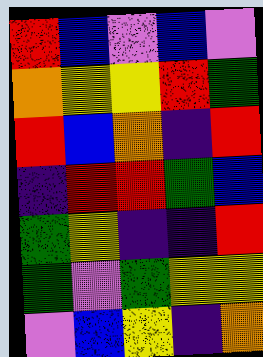[["red", "blue", "violet", "blue", "violet"], ["orange", "yellow", "yellow", "red", "green"], ["red", "blue", "orange", "indigo", "red"], ["indigo", "red", "red", "green", "blue"], ["green", "yellow", "indigo", "indigo", "red"], ["green", "violet", "green", "yellow", "yellow"], ["violet", "blue", "yellow", "indigo", "orange"]]